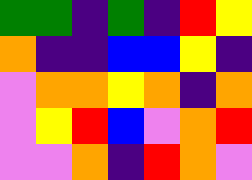[["green", "green", "indigo", "green", "indigo", "red", "yellow"], ["orange", "indigo", "indigo", "blue", "blue", "yellow", "indigo"], ["violet", "orange", "orange", "yellow", "orange", "indigo", "orange"], ["violet", "yellow", "red", "blue", "violet", "orange", "red"], ["violet", "violet", "orange", "indigo", "red", "orange", "violet"]]